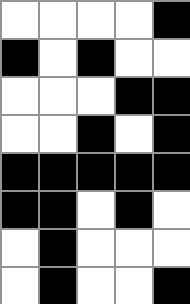[["white", "white", "white", "white", "black"], ["black", "white", "black", "white", "white"], ["white", "white", "white", "black", "black"], ["white", "white", "black", "white", "black"], ["black", "black", "black", "black", "black"], ["black", "black", "white", "black", "white"], ["white", "black", "white", "white", "white"], ["white", "black", "white", "white", "black"]]